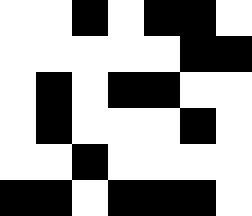[["white", "white", "black", "white", "black", "black", "white"], ["white", "white", "white", "white", "white", "black", "black"], ["white", "black", "white", "black", "black", "white", "white"], ["white", "black", "white", "white", "white", "black", "white"], ["white", "white", "black", "white", "white", "white", "white"], ["black", "black", "white", "black", "black", "black", "white"]]